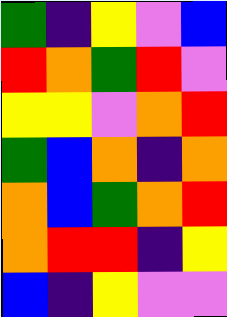[["green", "indigo", "yellow", "violet", "blue"], ["red", "orange", "green", "red", "violet"], ["yellow", "yellow", "violet", "orange", "red"], ["green", "blue", "orange", "indigo", "orange"], ["orange", "blue", "green", "orange", "red"], ["orange", "red", "red", "indigo", "yellow"], ["blue", "indigo", "yellow", "violet", "violet"]]